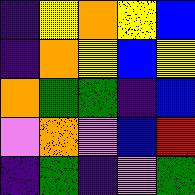[["indigo", "yellow", "orange", "yellow", "blue"], ["indigo", "orange", "yellow", "blue", "yellow"], ["orange", "green", "green", "indigo", "blue"], ["violet", "orange", "violet", "blue", "red"], ["indigo", "green", "indigo", "violet", "green"]]